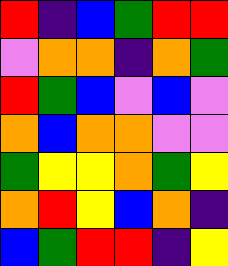[["red", "indigo", "blue", "green", "red", "red"], ["violet", "orange", "orange", "indigo", "orange", "green"], ["red", "green", "blue", "violet", "blue", "violet"], ["orange", "blue", "orange", "orange", "violet", "violet"], ["green", "yellow", "yellow", "orange", "green", "yellow"], ["orange", "red", "yellow", "blue", "orange", "indigo"], ["blue", "green", "red", "red", "indigo", "yellow"]]